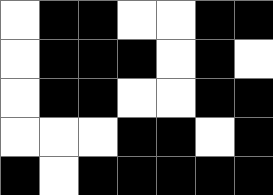[["white", "black", "black", "white", "white", "black", "black"], ["white", "black", "black", "black", "white", "black", "white"], ["white", "black", "black", "white", "white", "black", "black"], ["white", "white", "white", "black", "black", "white", "black"], ["black", "white", "black", "black", "black", "black", "black"]]